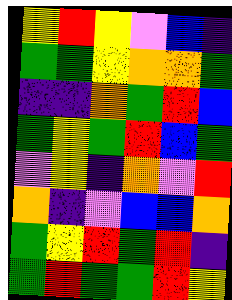[["yellow", "red", "yellow", "violet", "blue", "indigo"], ["green", "green", "yellow", "orange", "orange", "green"], ["indigo", "indigo", "orange", "green", "red", "blue"], ["green", "yellow", "green", "red", "blue", "green"], ["violet", "yellow", "indigo", "orange", "violet", "red"], ["orange", "indigo", "violet", "blue", "blue", "orange"], ["green", "yellow", "red", "green", "red", "indigo"], ["green", "red", "green", "green", "red", "yellow"]]